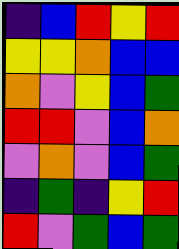[["indigo", "blue", "red", "yellow", "red"], ["yellow", "yellow", "orange", "blue", "blue"], ["orange", "violet", "yellow", "blue", "green"], ["red", "red", "violet", "blue", "orange"], ["violet", "orange", "violet", "blue", "green"], ["indigo", "green", "indigo", "yellow", "red"], ["red", "violet", "green", "blue", "green"]]